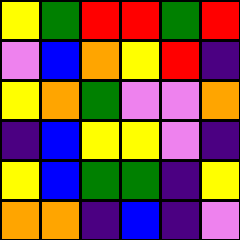[["yellow", "green", "red", "red", "green", "red"], ["violet", "blue", "orange", "yellow", "red", "indigo"], ["yellow", "orange", "green", "violet", "violet", "orange"], ["indigo", "blue", "yellow", "yellow", "violet", "indigo"], ["yellow", "blue", "green", "green", "indigo", "yellow"], ["orange", "orange", "indigo", "blue", "indigo", "violet"]]